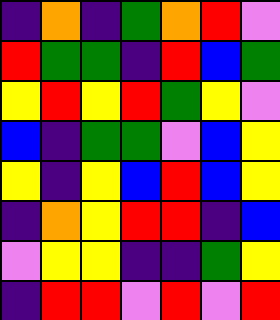[["indigo", "orange", "indigo", "green", "orange", "red", "violet"], ["red", "green", "green", "indigo", "red", "blue", "green"], ["yellow", "red", "yellow", "red", "green", "yellow", "violet"], ["blue", "indigo", "green", "green", "violet", "blue", "yellow"], ["yellow", "indigo", "yellow", "blue", "red", "blue", "yellow"], ["indigo", "orange", "yellow", "red", "red", "indigo", "blue"], ["violet", "yellow", "yellow", "indigo", "indigo", "green", "yellow"], ["indigo", "red", "red", "violet", "red", "violet", "red"]]